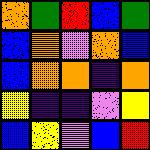[["orange", "green", "red", "blue", "green"], ["blue", "orange", "violet", "orange", "blue"], ["blue", "orange", "orange", "indigo", "orange"], ["yellow", "indigo", "indigo", "violet", "yellow"], ["blue", "yellow", "violet", "blue", "red"]]